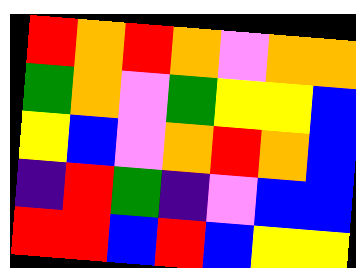[["red", "orange", "red", "orange", "violet", "orange", "orange"], ["green", "orange", "violet", "green", "yellow", "yellow", "blue"], ["yellow", "blue", "violet", "orange", "red", "orange", "blue"], ["indigo", "red", "green", "indigo", "violet", "blue", "blue"], ["red", "red", "blue", "red", "blue", "yellow", "yellow"]]